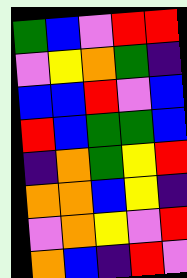[["green", "blue", "violet", "red", "red"], ["violet", "yellow", "orange", "green", "indigo"], ["blue", "blue", "red", "violet", "blue"], ["red", "blue", "green", "green", "blue"], ["indigo", "orange", "green", "yellow", "red"], ["orange", "orange", "blue", "yellow", "indigo"], ["violet", "orange", "yellow", "violet", "red"], ["orange", "blue", "indigo", "red", "violet"]]